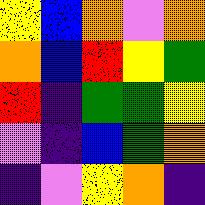[["yellow", "blue", "orange", "violet", "orange"], ["orange", "blue", "red", "yellow", "green"], ["red", "indigo", "green", "green", "yellow"], ["violet", "indigo", "blue", "green", "orange"], ["indigo", "violet", "yellow", "orange", "indigo"]]